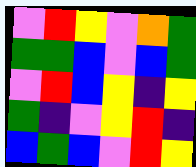[["violet", "red", "yellow", "violet", "orange", "green"], ["green", "green", "blue", "violet", "blue", "green"], ["violet", "red", "blue", "yellow", "indigo", "yellow"], ["green", "indigo", "violet", "yellow", "red", "indigo"], ["blue", "green", "blue", "violet", "red", "yellow"]]